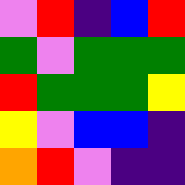[["violet", "red", "indigo", "blue", "red"], ["green", "violet", "green", "green", "green"], ["red", "green", "green", "green", "yellow"], ["yellow", "violet", "blue", "blue", "indigo"], ["orange", "red", "violet", "indigo", "indigo"]]